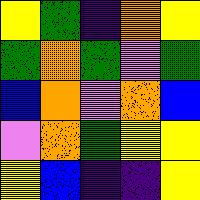[["yellow", "green", "indigo", "orange", "yellow"], ["green", "orange", "green", "violet", "green"], ["blue", "orange", "violet", "orange", "blue"], ["violet", "orange", "green", "yellow", "yellow"], ["yellow", "blue", "indigo", "indigo", "yellow"]]